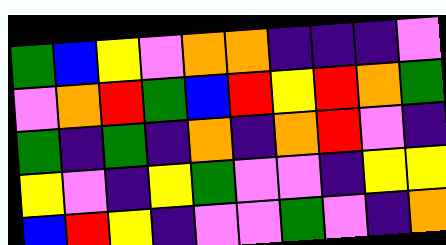[["green", "blue", "yellow", "violet", "orange", "orange", "indigo", "indigo", "indigo", "violet"], ["violet", "orange", "red", "green", "blue", "red", "yellow", "red", "orange", "green"], ["green", "indigo", "green", "indigo", "orange", "indigo", "orange", "red", "violet", "indigo"], ["yellow", "violet", "indigo", "yellow", "green", "violet", "violet", "indigo", "yellow", "yellow"], ["blue", "red", "yellow", "indigo", "violet", "violet", "green", "violet", "indigo", "orange"]]